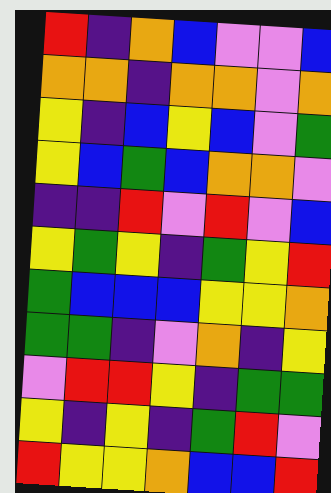[["red", "indigo", "orange", "blue", "violet", "violet", "blue"], ["orange", "orange", "indigo", "orange", "orange", "violet", "orange"], ["yellow", "indigo", "blue", "yellow", "blue", "violet", "green"], ["yellow", "blue", "green", "blue", "orange", "orange", "violet"], ["indigo", "indigo", "red", "violet", "red", "violet", "blue"], ["yellow", "green", "yellow", "indigo", "green", "yellow", "red"], ["green", "blue", "blue", "blue", "yellow", "yellow", "orange"], ["green", "green", "indigo", "violet", "orange", "indigo", "yellow"], ["violet", "red", "red", "yellow", "indigo", "green", "green"], ["yellow", "indigo", "yellow", "indigo", "green", "red", "violet"], ["red", "yellow", "yellow", "orange", "blue", "blue", "red"]]